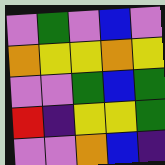[["violet", "green", "violet", "blue", "violet"], ["orange", "yellow", "yellow", "orange", "yellow"], ["violet", "violet", "green", "blue", "green"], ["red", "indigo", "yellow", "yellow", "green"], ["violet", "violet", "orange", "blue", "indigo"]]